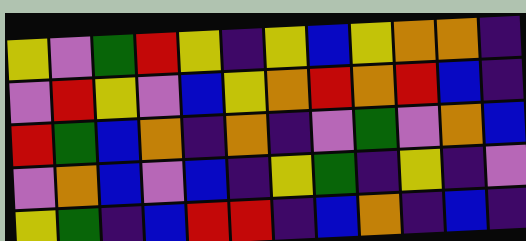[["yellow", "violet", "green", "red", "yellow", "indigo", "yellow", "blue", "yellow", "orange", "orange", "indigo"], ["violet", "red", "yellow", "violet", "blue", "yellow", "orange", "red", "orange", "red", "blue", "indigo"], ["red", "green", "blue", "orange", "indigo", "orange", "indigo", "violet", "green", "violet", "orange", "blue"], ["violet", "orange", "blue", "violet", "blue", "indigo", "yellow", "green", "indigo", "yellow", "indigo", "violet"], ["yellow", "green", "indigo", "blue", "red", "red", "indigo", "blue", "orange", "indigo", "blue", "indigo"]]